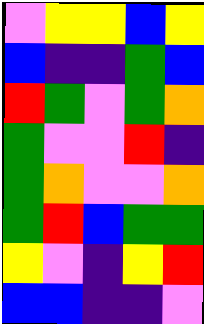[["violet", "yellow", "yellow", "blue", "yellow"], ["blue", "indigo", "indigo", "green", "blue"], ["red", "green", "violet", "green", "orange"], ["green", "violet", "violet", "red", "indigo"], ["green", "orange", "violet", "violet", "orange"], ["green", "red", "blue", "green", "green"], ["yellow", "violet", "indigo", "yellow", "red"], ["blue", "blue", "indigo", "indigo", "violet"]]